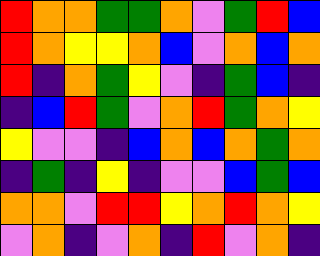[["red", "orange", "orange", "green", "green", "orange", "violet", "green", "red", "blue"], ["red", "orange", "yellow", "yellow", "orange", "blue", "violet", "orange", "blue", "orange"], ["red", "indigo", "orange", "green", "yellow", "violet", "indigo", "green", "blue", "indigo"], ["indigo", "blue", "red", "green", "violet", "orange", "red", "green", "orange", "yellow"], ["yellow", "violet", "violet", "indigo", "blue", "orange", "blue", "orange", "green", "orange"], ["indigo", "green", "indigo", "yellow", "indigo", "violet", "violet", "blue", "green", "blue"], ["orange", "orange", "violet", "red", "red", "yellow", "orange", "red", "orange", "yellow"], ["violet", "orange", "indigo", "violet", "orange", "indigo", "red", "violet", "orange", "indigo"]]